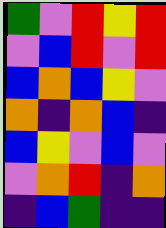[["green", "violet", "red", "yellow", "red"], ["violet", "blue", "red", "violet", "red"], ["blue", "orange", "blue", "yellow", "violet"], ["orange", "indigo", "orange", "blue", "indigo"], ["blue", "yellow", "violet", "blue", "violet"], ["violet", "orange", "red", "indigo", "orange"], ["indigo", "blue", "green", "indigo", "indigo"]]